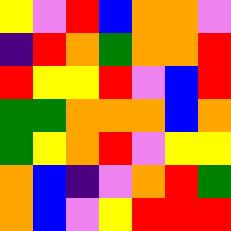[["yellow", "violet", "red", "blue", "orange", "orange", "violet"], ["indigo", "red", "orange", "green", "orange", "orange", "red"], ["red", "yellow", "yellow", "red", "violet", "blue", "red"], ["green", "green", "orange", "orange", "orange", "blue", "orange"], ["green", "yellow", "orange", "red", "violet", "yellow", "yellow"], ["orange", "blue", "indigo", "violet", "orange", "red", "green"], ["orange", "blue", "violet", "yellow", "red", "red", "red"]]